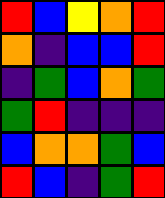[["red", "blue", "yellow", "orange", "red"], ["orange", "indigo", "blue", "blue", "red"], ["indigo", "green", "blue", "orange", "green"], ["green", "red", "indigo", "indigo", "indigo"], ["blue", "orange", "orange", "green", "blue"], ["red", "blue", "indigo", "green", "red"]]